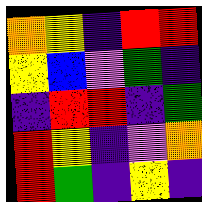[["orange", "yellow", "indigo", "red", "red"], ["yellow", "blue", "violet", "green", "indigo"], ["indigo", "red", "red", "indigo", "green"], ["red", "yellow", "indigo", "violet", "orange"], ["red", "green", "indigo", "yellow", "indigo"]]